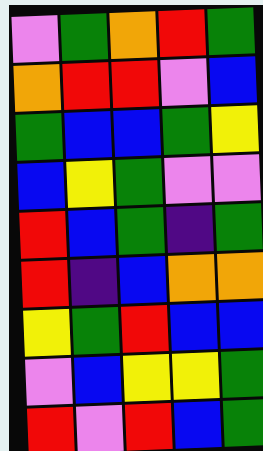[["violet", "green", "orange", "red", "green"], ["orange", "red", "red", "violet", "blue"], ["green", "blue", "blue", "green", "yellow"], ["blue", "yellow", "green", "violet", "violet"], ["red", "blue", "green", "indigo", "green"], ["red", "indigo", "blue", "orange", "orange"], ["yellow", "green", "red", "blue", "blue"], ["violet", "blue", "yellow", "yellow", "green"], ["red", "violet", "red", "blue", "green"]]